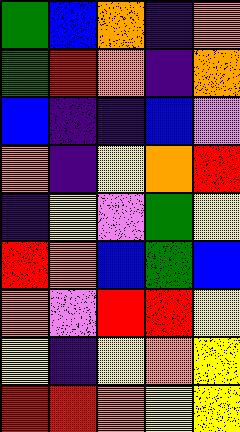[["green", "blue", "orange", "indigo", "orange"], ["green", "red", "orange", "indigo", "orange"], ["blue", "indigo", "indigo", "blue", "violet"], ["orange", "indigo", "yellow", "orange", "red"], ["indigo", "yellow", "violet", "green", "yellow"], ["red", "orange", "blue", "green", "blue"], ["orange", "violet", "red", "red", "yellow"], ["yellow", "indigo", "yellow", "orange", "yellow"], ["red", "red", "orange", "yellow", "yellow"]]